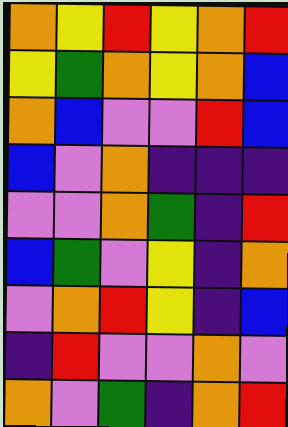[["orange", "yellow", "red", "yellow", "orange", "red"], ["yellow", "green", "orange", "yellow", "orange", "blue"], ["orange", "blue", "violet", "violet", "red", "blue"], ["blue", "violet", "orange", "indigo", "indigo", "indigo"], ["violet", "violet", "orange", "green", "indigo", "red"], ["blue", "green", "violet", "yellow", "indigo", "orange"], ["violet", "orange", "red", "yellow", "indigo", "blue"], ["indigo", "red", "violet", "violet", "orange", "violet"], ["orange", "violet", "green", "indigo", "orange", "red"]]